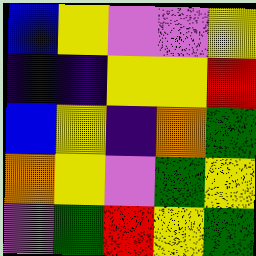[["blue", "yellow", "violet", "violet", "yellow"], ["indigo", "indigo", "yellow", "yellow", "red"], ["blue", "yellow", "indigo", "orange", "green"], ["orange", "yellow", "violet", "green", "yellow"], ["violet", "green", "red", "yellow", "green"]]